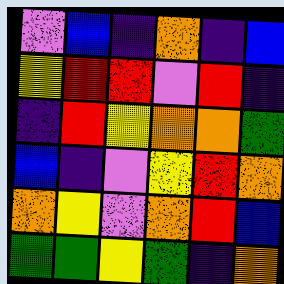[["violet", "blue", "indigo", "orange", "indigo", "blue"], ["yellow", "red", "red", "violet", "red", "indigo"], ["indigo", "red", "yellow", "orange", "orange", "green"], ["blue", "indigo", "violet", "yellow", "red", "orange"], ["orange", "yellow", "violet", "orange", "red", "blue"], ["green", "green", "yellow", "green", "indigo", "orange"]]